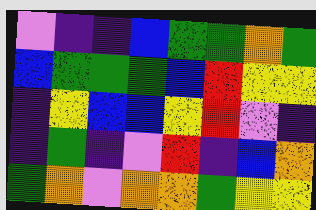[["violet", "indigo", "indigo", "blue", "green", "green", "orange", "green"], ["blue", "green", "green", "green", "blue", "red", "yellow", "yellow"], ["indigo", "yellow", "blue", "blue", "yellow", "red", "violet", "indigo"], ["indigo", "green", "indigo", "violet", "red", "indigo", "blue", "orange"], ["green", "orange", "violet", "orange", "orange", "green", "yellow", "yellow"]]